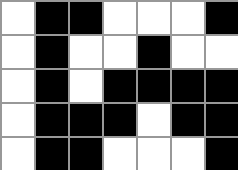[["white", "black", "black", "white", "white", "white", "black"], ["white", "black", "white", "white", "black", "white", "white"], ["white", "black", "white", "black", "black", "black", "black"], ["white", "black", "black", "black", "white", "black", "black"], ["white", "black", "black", "white", "white", "white", "black"]]